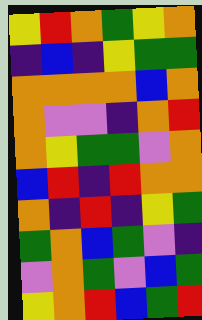[["yellow", "red", "orange", "green", "yellow", "orange"], ["indigo", "blue", "indigo", "yellow", "green", "green"], ["orange", "orange", "orange", "orange", "blue", "orange"], ["orange", "violet", "violet", "indigo", "orange", "red"], ["orange", "yellow", "green", "green", "violet", "orange"], ["blue", "red", "indigo", "red", "orange", "orange"], ["orange", "indigo", "red", "indigo", "yellow", "green"], ["green", "orange", "blue", "green", "violet", "indigo"], ["violet", "orange", "green", "violet", "blue", "green"], ["yellow", "orange", "red", "blue", "green", "red"]]